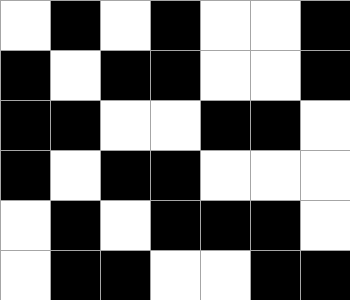[["white", "black", "white", "black", "white", "white", "black"], ["black", "white", "black", "black", "white", "white", "black"], ["black", "black", "white", "white", "black", "black", "white"], ["black", "white", "black", "black", "white", "white", "white"], ["white", "black", "white", "black", "black", "black", "white"], ["white", "black", "black", "white", "white", "black", "black"]]